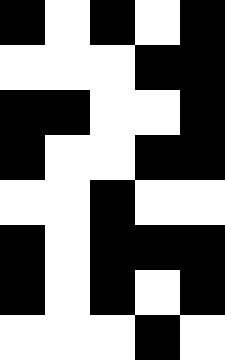[["black", "white", "black", "white", "black"], ["white", "white", "white", "black", "black"], ["black", "black", "white", "white", "black"], ["black", "white", "white", "black", "black"], ["white", "white", "black", "white", "white"], ["black", "white", "black", "black", "black"], ["black", "white", "black", "white", "black"], ["white", "white", "white", "black", "white"]]